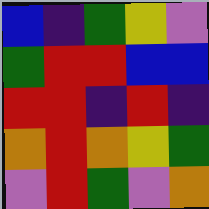[["blue", "indigo", "green", "yellow", "violet"], ["green", "red", "red", "blue", "blue"], ["red", "red", "indigo", "red", "indigo"], ["orange", "red", "orange", "yellow", "green"], ["violet", "red", "green", "violet", "orange"]]